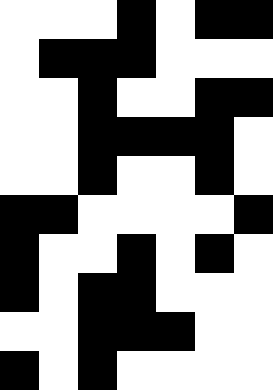[["white", "white", "white", "black", "white", "black", "black"], ["white", "black", "black", "black", "white", "white", "white"], ["white", "white", "black", "white", "white", "black", "black"], ["white", "white", "black", "black", "black", "black", "white"], ["white", "white", "black", "white", "white", "black", "white"], ["black", "black", "white", "white", "white", "white", "black"], ["black", "white", "white", "black", "white", "black", "white"], ["black", "white", "black", "black", "white", "white", "white"], ["white", "white", "black", "black", "black", "white", "white"], ["black", "white", "black", "white", "white", "white", "white"]]